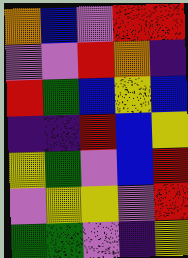[["orange", "blue", "violet", "red", "red"], ["violet", "violet", "red", "orange", "indigo"], ["red", "green", "blue", "yellow", "blue"], ["indigo", "indigo", "red", "blue", "yellow"], ["yellow", "green", "violet", "blue", "red"], ["violet", "yellow", "yellow", "violet", "red"], ["green", "green", "violet", "indigo", "yellow"]]